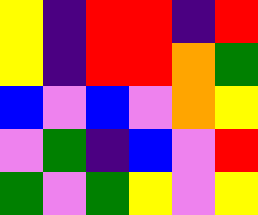[["yellow", "indigo", "red", "red", "indigo", "red"], ["yellow", "indigo", "red", "red", "orange", "green"], ["blue", "violet", "blue", "violet", "orange", "yellow"], ["violet", "green", "indigo", "blue", "violet", "red"], ["green", "violet", "green", "yellow", "violet", "yellow"]]